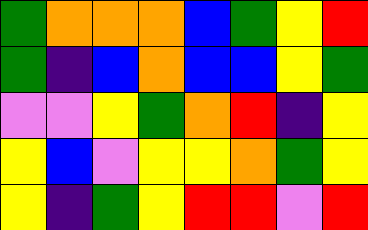[["green", "orange", "orange", "orange", "blue", "green", "yellow", "red"], ["green", "indigo", "blue", "orange", "blue", "blue", "yellow", "green"], ["violet", "violet", "yellow", "green", "orange", "red", "indigo", "yellow"], ["yellow", "blue", "violet", "yellow", "yellow", "orange", "green", "yellow"], ["yellow", "indigo", "green", "yellow", "red", "red", "violet", "red"]]